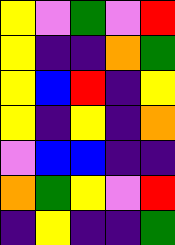[["yellow", "violet", "green", "violet", "red"], ["yellow", "indigo", "indigo", "orange", "green"], ["yellow", "blue", "red", "indigo", "yellow"], ["yellow", "indigo", "yellow", "indigo", "orange"], ["violet", "blue", "blue", "indigo", "indigo"], ["orange", "green", "yellow", "violet", "red"], ["indigo", "yellow", "indigo", "indigo", "green"]]